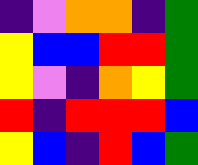[["indigo", "violet", "orange", "orange", "indigo", "green"], ["yellow", "blue", "blue", "red", "red", "green"], ["yellow", "violet", "indigo", "orange", "yellow", "green"], ["red", "indigo", "red", "red", "red", "blue"], ["yellow", "blue", "indigo", "red", "blue", "green"]]